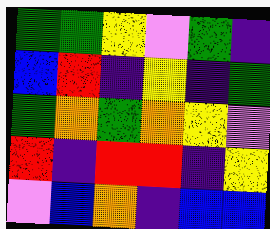[["green", "green", "yellow", "violet", "green", "indigo"], ["blue", "red", "indigo", "yellow", "indigo", "green"], ["green", "orange", "green", "orange", "yellow", "violet"], ["red", "indigo", "red", "red", "indigo", "yellow"], ["violet", "blue", "orange", "indigo", "blue", "blue"]]